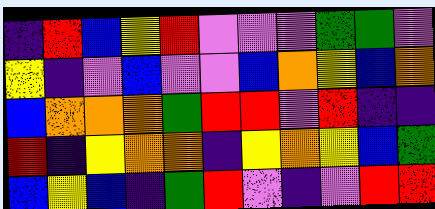[["indigo", "red", "blue", "yellow", "red", "violet", "violet", "violet", "green", "green", "violet"], ["yellow", "indigo", "violet", "blue", "violet", "violet", "blue", "orange", "yellow", "blue", "orange"], ["blue", "orange", "orange", "orange", "green", "red", "red", "violet", "red", "indigo", "indigo"], ["red", "indigo", "yellow", "orange", "orange", "indigo", "yellow", "orange", "yellow", "blue", "green"], ["blue", "yellow", "blue", "indigo", "green", "red", "violet", "indigo", "violet", "red", "red"]]